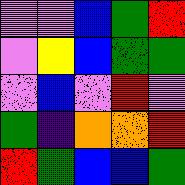[["violet", "violet", "blue", "green", "red"], ["violet", "yellow", "blue", "green", "green"], ["violet", "blue", "violet", "red", "violet"], ["green", "indigo", "orange", "orange", "red"], ["red", "green", "blue", "blue", "green"]]